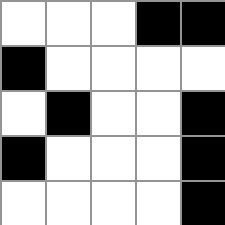[["white", "white", "white", "black", "black"], ["black", "white", "white", "white", "white"], ["white", "black", "white", "white", "black"], ["black", "white", "white", "white", "black"], ["white", "white", "white", "white", "black"]]